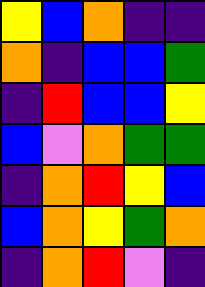[["yellow", "blue", "orange", "indigo", "indigo"], ["orange", "indigo", "blue", "blue", "green"], ["indigo", "red", "blue", "blue", "yellow"], ["blue", "violet", "orange", "green", "green"], ["indigo", "orange", "red", "yellow", "blue"], ["blue", "orange", "yellow", "green", "orange"], ["indigo", "orange", "red", "violet", "indigo"]]